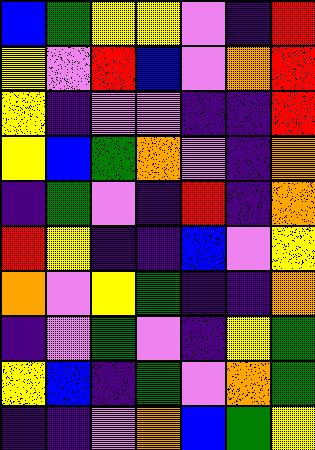[["blue", "green", "yellow", "yellow", "violet", "indigo", "red"], ["yellow", "violet", "red", "blue", "violet", "orange", "red"], ["yellow", "indigo", "violet", "violet", "indigo", "indigo", "red"], ["yellow", "blue", "green", "orange", "violet", "indigo", "orange"], ["indigo", "green", "violet", "indigo", "red", "indigo", "orange"], ["red", "yellow", "indigo", "indigo", "blue", "violet", "yellow"], ["orange", "violet", "yellow", "green", "indigo", "indigo", "orange"], ["indigo", "violet", "green", "violet", "indigo", "yellow", "green"], ["yellow", "blue", "indigo", "green", "violet", "orange", "green"], ["indigo", "indigo", "violet", "orange", "blue", "green", "yellow"]]